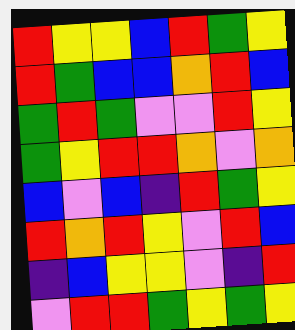[["red", "yellow", "yellow", "blue", "red", "green", "yellow"], ["red", "green", "blue", "blue", "orange", "red", "blue"], ["green", "red", "green", "violet", "violet", "red", "yellow"], ["green", "yellow", "red", "red", "orange", "violet", "orange"], ["blue", "violet", "blue", "indigo", "red", "green", "yellow"], ["red", "orange", "red", "yellow", "violet", "red", "blue"], ["indigo", "blue", "yellow", "yellow", "violet", "indigo", "red"], ["violet", "red", "red", "green", "yellow", "green", "yellow"]]